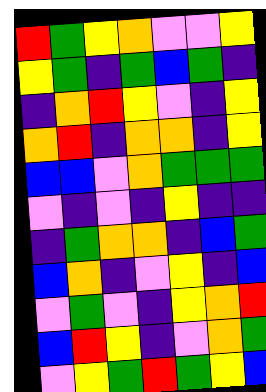[["red", "green", "yellow", "orange", "violet", "violet", "yellow"], ["yellow", "green", "indigo", "green", "blue", "green", "indigo"], ["indigo", "orange", "red", "yellow", "violet", "indigo", "yellow"], ["orange", "red", "indigo", "orange", "orange", "indigo", "yellow"], ["blue", "blue", "violet", "orange", "green", "green", "green"], ["violet", "indigo", "violet", "indigo", "yellow", "indigo", "indigo"], ["indigo", "green", "orange", "orange", "indigo", "blue", "green"], ["blue", "orange", "indigo", "violet", "yellow", "indigo", "blue"], ["violet", "green", "violet", "indigo", "yellow", "orange", "red"], ["blue", "red", "yellow", "indigo", "violet", "orange", "green"], ["violet", "yellow", "green", "red", "green", "yellow", "blue"]]